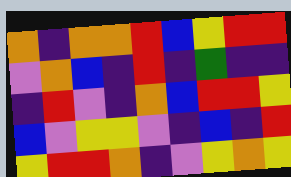[["orange", "indigo", "orange", "orange", "red", "blue", "yellow", "red", "red"], ["violet", "orange", "blue", "indigo", "red", "indigo", "green", "indigo", "indigo"], ["indigo", "red", "violet", "indigo", "orange", "blue", "red", "red", "yellow"], ["blue", "violet", "yellow", "yellow", "violet", "indigo", "blue", "indigo", "red"], ["yellow", "red", "red", "orange", "indigo", "violet", "yellow", "orange", "yellow"]]